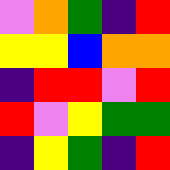[["violet", "orange", "green", "indigo", "red"], ["yellow", "yellow", "blue", "orange", "orange"], ["indigo", "red", "red", "violet", "red"], ["red", "violet", "yellow", "green", "green"], ["indigo", "yellow", "green", "indigo", "red"]]